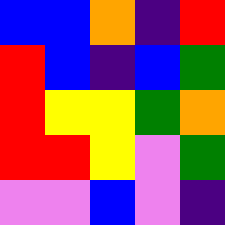[["blue", "blue", "orange", "indigo", "red"], ["red", "blue", "indigo", "blue", "green"], ["red", "yellow", "yellow", "green", "orange"], ["red", "red", "yellow", "violet", "green"], ["violet", "violet", "blue", "violet", "indigo"]]